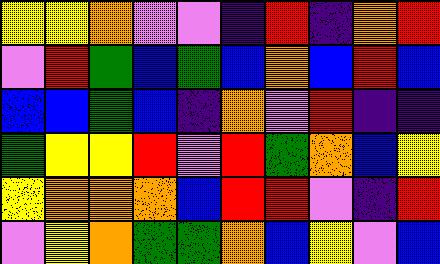[["yellow", "yellow", "orange", "violet", "violet", "indigo", "red", "indigo", "orange", "red"], ["violet", "red", "green", "blue", "green", "blue", "orange", "blue", "red", "blue"], ["blue", "blue", "green", "blue", "indigo", "orange", "violet", "red", "indigo", "indigo"], ["green", "yellow", "yellow", "red", "violet", "red", "green", "orange", "blue", "yellow"], ["yellow", "orange", "orange", "orange", "blue", "red", "red", "violet", "indigo", "red"], ["violet", "yellow", "orange", "green", "green", "orange", "blue", "yellow", "violet", "blue"]]